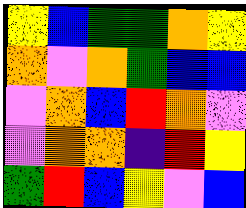[["yellow", "blue", "green", "green", "orange", "yellow"], ["orange", "violet", "orange", "green", "blue", "blue"], ["violet", "orange", "blue", "red", "orange", "violet"], ["violet", "orange", "orange", "indigo", "red", "yellow"], ["green", "red", "blue", "yellow", "violet", "blue"]]